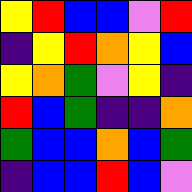[["yellow", "red", "blue", "blue", "violet", "red"], ["indigo", "yellow", "red", "orange", "yellow", "blue"], ["yellow", "orange", "green", "violet", "yellow", "indigo"], ["red", "blue", "green", "indigo", "indigo", "orange"], ["green", "blue", "blue", "orange", "blue", "green"], ["indigo", "blue", "blue", "red", "blue", "violet"]]